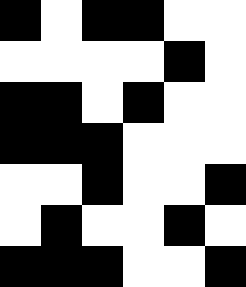[["black", "white", "black", "black", "white", "white"], ["white", "white", "white", "white", "black", "white"], ["black", "black", "white", "black", "white", "white"], ["black", "black", "black", "white", "white", "white"], ["white", "white", "black", "white", "white", "black"], ["white", "black", "white", "white", "black", "white"], ["black", "black", "black", "white", "white", "black"]]